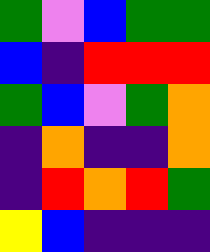[["green", "violet", "blue", "green", "green"], ["blue", "indigo", "red", "red", "red"], ["green", "blue", "violet", "green", "orange"], ["indigo", "orange", "indigo", "indigo", "orange"], ["indigo", "red", "orange", "red", "green"], ["yellow", "blue", "indigo", "indigo", "indigo"]]